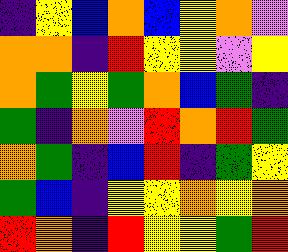[["indigo", "yellow", "blue", "orange", "blue", "yellow", "orange", "violet"], ["orange", "orange", "indigo", "red", "yellow", "yellow", "violet", "yellow"], ["orange", "green", "yellow", "green", "orange", "blue", "green", "indigo"], ["green", "indigo", "orange", "violet", "red", "orange", "red", "green"], ["orange", "green", "indigo", "blue", "red", "indigo", "green", "yellow"], ["green", "blue", "indigo", "yellow", "yellow", "orange", "yellow", "orange"], ["red", "orange", "indigo", "red", "yellow", "yellow", "green", "red"]]